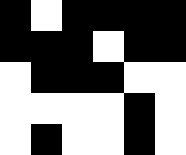[["black", "white", "black", "black", "black", "black"], ["black", "black", "black", "white", "black", "black"], ["white", "black", "black", "black", "white", "white"], ["white", "white", "white", "white", "black", "white"], ["white", "black", "white", "white", "black", "white"]]